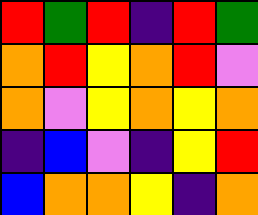[["red", "green", "red", "indigo", "red", "green"], ["orange", "red", "yellow", "orange", "red", "violet"], ["orange", "violet", "yellow", "orange", "yellow", "orange"], ["indigo", "blue", "violet", "indigo", "yellow", "red"], ["blue", "orange", "orange", "yellow", "indigo", "orange"]]